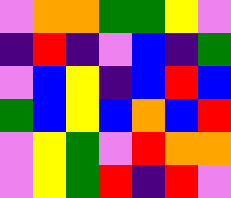[["violet", "orange", "orange", "green", "green", "yellow", "violet"], ["indigo", "red", "indigo", "violet", "blue", "indigo", "green"], ["violet", "blue", "yellow", "indigo", "blue", "red", "blue"], ["green", "blue", "yellow", "blue", "orange", "blue", "red"], ["violet", "yellow", "green", "violet", "red", "orange", "orange"], ["violet", "yellow", "green", "red", "indigo", "red", "violet"]]